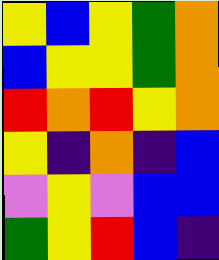[["yellow", "blue", "yellow", "green", "orange"], ["blue", "yellow", "yellow", "green", "orange"], ["red", "orange", "red", "yellow", "orange"], ["yellow", "indigo", "orange", "indigo", "blue"], ["violet", "yellow", "violet", "blue", "blue"], ["green", "yellow", "red", "blue", "indigo"]]